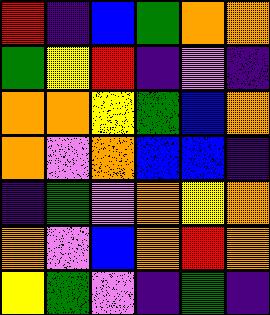[["red", "indigo", "blue", "green", "orange", "orange"], ["green", "yellow", "red", "indigo", "violet", "indigo"], ["orange", "orange", "yellow", "green", "blue", "orange"], ["orange", "violet", "orange", "blue", "blue", "indigo"], ["indigo", "green", "violet", "orange", "yellow", "orange"], ["orange", "violet", "blue", "orange", "red", "orange"], ["yellow", "green", "violet", "indigo", "green", "indigo"]]